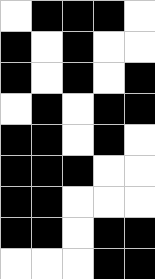[["white", "black", "black", "black", "white"], ["black", "white", "black", "white", "white"], ["black", "white", "black", "white", "black"], ["white", "black", "white", "black", "black"], ["black", "black", "white", "black", "white"], ["black", "black", "black", "white", "white"], ["black", "black", "white", "white", "white"], ["black", "black", "white", "black", "black"], ["white", "white", "white", "black", "black"]]